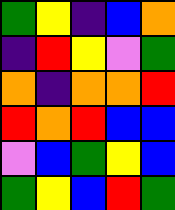[["green", "yellow", "indigo", "blue", "orange"], ["indigo", "red", "yellow", "violet", "green"], ["orange", "indigo", "orange", "orange", "red"], ["red", "orange", "red", "blue", "blue"], ["violet", "blue", "green", "yellow", "blue"], ["green", "yellow", "blue", "red", "green"]]